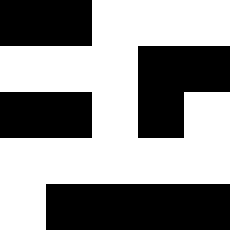[["black", "black", "white", "white", "white"], ["white", "white", "white", "black", "black"], ["black", "black", "white", "black", "white"], ["white", "white", "white", "white", "white"], ["white", "black", "black", "black", "black"]]